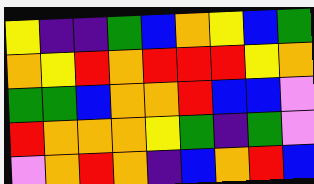[["yellow", "indigo", "indigo", "green", "blue", "orange", "yellow", "blue", "green"], ["orange", "yellow", "red", "orange", "red", "red", "red", "yellow", "orange"], ["green", "green", "blue", "orange", "orange", "red", "blue", "blue", "violet"], ["red", "orange", "orange", "orange", "yellow", "green", "indigo", "green", "violet"], ["violet", "orange", "red", "orange", "indigo", "blue", "orange", "red", "blue"]]